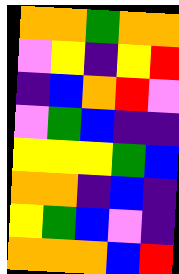[["orange", "orange", "green", "orange", "orange"], ["violet", "yellow", "indigo", "yellow", "red"], ["indigo", "blue", "orange", "red", "violet"], ["violet", "green", "blue", "indigo", "indigo"], ["yellow", "yellow", "yellow", "green", "blue"], ["orange", "orange", "indigo", "blue", "indigo"], ["yellow", "green", "blue", "violet", "indigo"], ["orange", "orange", "orange", "blue", "red"]]